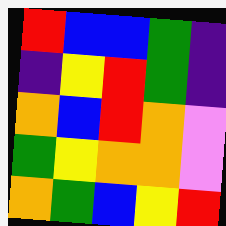[["red", "blue", "blue", "green", "indigo"], ["indigo", "yellow", "red", "green", "indigo"], ["orange", "blue", "red", "orange", "violet"], ["green", "yellow", "orange", "orange", "violet"], ["orange", "green", "blue", "yellow", "red"]]